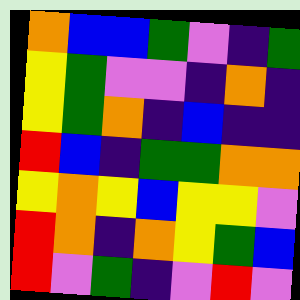[["orange", "blue", "blue", "green", "violet", "indigo", "green"], ["yellow", "green", "violet", "violet", "indigo", "orange", "indigo"], ["yellow", "green", "orange", "indigo", "blue", "indigo", "indigo"], ["red", "blue", "indigo", "green", "green", "orange", "orange"], ["yellow", "orange", "yellow", "blue", "yellow", "yellow", "violet"], ["red", "orange", "indigo", "orange", "yellow", "green", "blue"], ["red", "violet", "green", "indigo", "violet", "red", "violet"]]